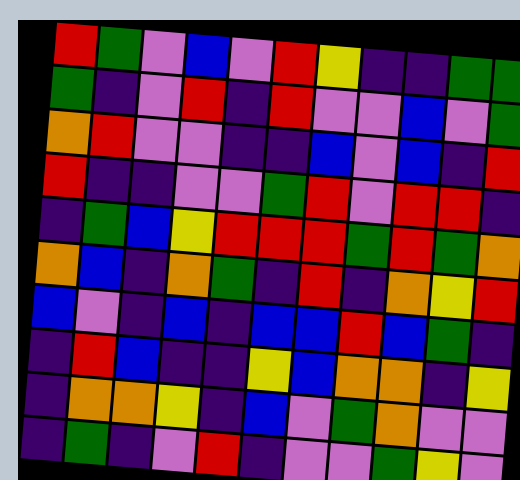[["red", "green", "violet", "blue", "violet", "red", "yellow", "indigo", "indigo", "green", "green"], ["green", "indigo", "violet", "red", "indigo", "red", "violet", "violet", "blue", "violet", "green"], ["orange", "red", "violet", "violet", "indigo", "indigo", "blue", "violet", "blue", "indigo", "red"], ["red", "indigo", "indigo", "violet", "violet", "green", "red", "violet", "red", "red", "indigo"], ["indigo", "green", "blue", "yellow", "red", "red", "red", "green", "red", "green", "orange"], ["orange", "blue", "indigo", "orange", "green", "indigo", "red", "indigo", "orange", "yellow", "red"], ["blue", "violet", "indigo", "blue", "indigo", "blue", "blue", "red", "blue", "green", "indigo"], ["indigo", "red", "blue", "indigo", "indigo", "yellow", "blue", "orange", "orange", "indigo", "yellow"], ["indigo", "orange", "orange", "yellow", "indigo", "blue", "violet", "green", "orange", "violet", "violet"], ["indigo", "green", "indigo", "violet", "red", "indigo", "violet", "violet", "green", "yellow", "violet"]]